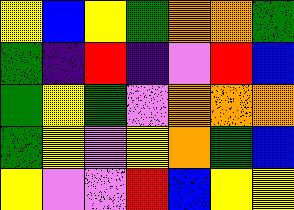[["yellow", "blue", "yellow", "green", "orange", "orange", "green"], ["green", "indigo", "red", "indigo", "violet", "red", "blue"], ["green", "yellow", "green", "violet", "orange", "orange", "orange"], ["green", "yellow", "violet", "yellow", "orange", "green", "blue"], ["yellow", "violet", "violet", "red", "blue", "yellow", "yellow"]]